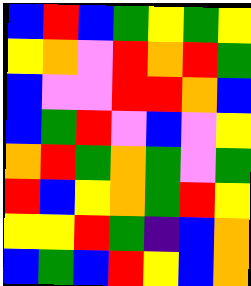[["blue", "red", "blue", "green", "yellow", "green", "yellow"], ["yellow", "orange", "violet", "red", "orange", "red", "green"], ["blue", "violet", "violet", "red", "red", "orange", "blue"], ["blue", "green", "red", "violet", "blue", "violet", "yellow"], ["orange", "red", "green", "orange", "green", "violet", "green"], ["red", "blue", "yellow", "orange", "green", "red", "yellow"], ["yellow", "yellow", "red", "green", "indigo", "blue", "orange"], ["blue", "green", "blue", "red", "yellow", "blue", "orange"]]